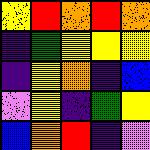[["yellow", "red", "orange", "red", "orange"], ["indigo", "green", "yellow", "yellow", "yellow"], ["indigo", "yellow", "orange", "indigo", "blue"], ["violet", "yellow", "indigo", "green", "yellow"], ["blue", "orange", "red", "indigo", "violet"]]